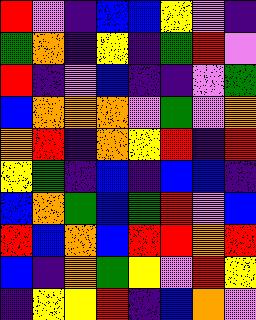[["red", "violet", "indigo", "blue", "blue", "yellow", "violet", "indigo"], ["green", "orange", "indigo", "yellow", "indigo", "green", "red", "violet"], ["red", "indigo", "violet", "blue", "indigo", "indigo", "violet", "green"], ["blue", "orange", "orange", "orange", "violet", "green", "violet", "orange"], ["orange", "red", "indigo", "orange", "yellow", "red", "indigo", "red"], ["yellow", "green", "indigo", "blue", "indigo", "blue", "blue", "indigo"], ["blue", "orange", "green", "blue", "green", "red", "violet", "blue"], ["red", "blue", "orange", "blue", "red", "red", "orange", "red"], ["blue", "indigo", "orange", "green", "yellow", "violet", "red", "yellow"], ["indigo", "yellow", "yellow", "red", "indigo", "blue", "orange", "violet"]]